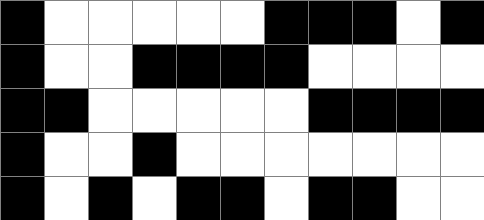[["black", "white", "white", "white", "white", "white", "black", "black", "black", "white", "black"], ["black", "white", "white", "black", "black", "black", "black", "white", "white", "white", "white"], ["black", "black", "white", "white", "white", "white", "white", "black", "black", "black", "black"], ["black", "white", "white", "black", "white", "white", "white", "white", "white", "white", "white"], ["black", "white", "black", "white", "black", "black", "white", "black", "black", "white", "white"]]